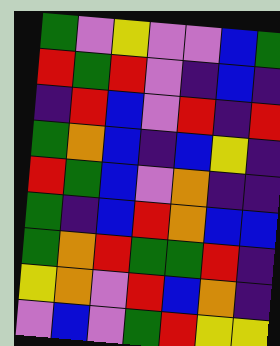[["green", "violet", "yellow", "violet", "violet", "blue", "green"], ["red", "green", "red", "violet", "indigo", "blue", "indigo"], ["indigo", "red", "blue", "violet", "red", "indigo", "red"], ["green", "orange", "blue", "indigo", "blue", "yellow", "indigo"], ["red", "green", "blue", "violet", "orange", "indigo", "indigo"], ["green", "indigo", "blue", "red", "orange", "blue", "blue"], ["green", "orange", "red", "green", "green", "red", "indigo"], ["yellow", "orange", "violet", "red", "blue", "orange", "indigo"], ["violet", "blue", "violet", "green", "red", "yellow", "yellow"]]